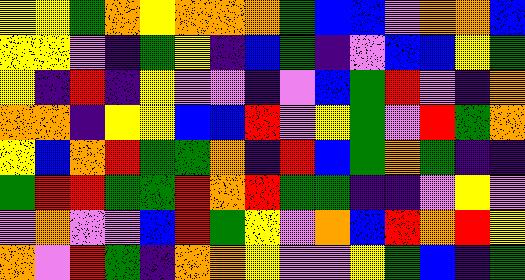[["yellow", "yellow", "green", "orange", "yellow", "orange", "orange", "orange", "green", "blue", "blue", "violet", "orange", "orange", "blue"], ["yellow", "yellow", "violet", "indigo", "green", "yellow", "indigo", "blue", "green", "indigo", "violet", "blue", "blue", "yellow", "green"], ["yellow", "indigo", "red", "indigo", "yellow", "violet", "violet", "indigo", "violet", "blue", "green", "red", "violet", "indigo", "orange"], ["orange", "orange", "indigo", "yellow", "yellow", "blue", "blue", "red", "violet", "yellow", "green", "violet", "red", "green", "orange"], ["yellow", "blue", "orange", "red", "green", "green", "orange", "indigo", "red", "blue", "green", "orange", "green", "indigo", "indigo"], ["green", "red", "red", "green", "green", "red", "orange", "red", "green", "green", "indigo", "indigo", "violet", "yellow", "violet"], ["violet", "orange", "violet", "violet", "blue", "red", "green", "yellow", "violet", "orange", "blue", "red", "orange", "red", "yellow"], ["orange", "violet", "red", "green", "indigo", "orange", "orange", "yellow", "violet", "violet", "yellow", "green", "blue", "indigo", "green"]]